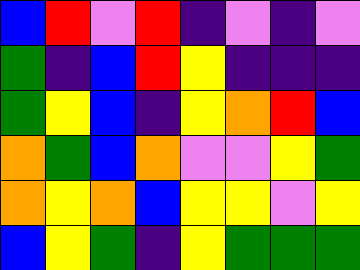[["blue", "red", "violet", "red", "indigo", "violet", "indigo", "violet"], ["green", "indigo", "blue", "red", "yellow", "indigo", "indigo", "indigo"], ["green", "yellow", "blue", "indigo", "yellow", "orange", "red", "blue"], ["orange", "green", "blue", "orange", "violet", "violet", "yellow", "green"], ["orange", "yellow", "orange", "blue", "yellow", "yellow", "violet", "yellow"], ["blue", "yellow", "green", "indigo", "yellow", "green", "green", "green"]]